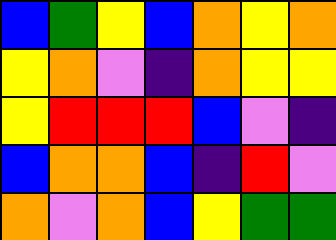[["blue", "green", "yellow", "blue", "orange", "yellow", "orange"], ["yellow", "orange", "violet", "indigo", "orange", "yellow", "yellow"], ["yellow", "red", "red", "red", "blue", "violet", "indigo"], ["blue", "orange", "orange", "blue", "indigo", "red", "violet"], ["orange", "violet", "orange", "blue", "yellow", "green", "green"]]